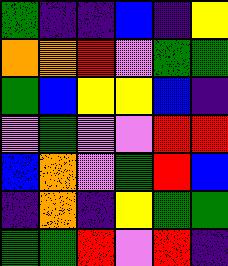[["green", "indigo", "indigo", "blue", "indigo", "yellow"], ["orange", "orange", "red", "violet", "green", "green"], ["green", "blue", "yellow", "yellow", "blue", "indigo"], ["violet", "green", "violet", "violet", "red", "red"], ["blue", "orange", "violet", "green", "red", "blue"], ["indigo", "orange", "indigo", "yellow", "green", "green"], ["green", "green", "red", "violet", "red", "indigo"]]